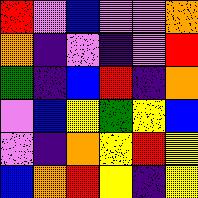[["red", "violet", "blue", "violet", "violet", "orange"], ["orange", "indigo", "violet", "indigo", "violet", "red"], ["green", "indigo", "blue", "red", "indigo", "orange"], ["violet", "blue", "yellow", "green", "yellow", "blue"], ["violet", "indigo", "orange", "yellow", "red", "yellow"], ["blue", "orange", "red", "yellow", "indigo", "yellow"]]